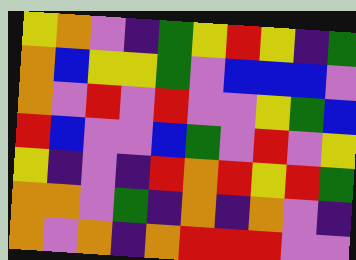[["yellow", "orange", "violet", "indigo", "green", "yellow", "red", "yellow", "indigo", "green"], ["orange", "blue", "yellow", "yellow", "green", "violet", "blue", "blue", "blue", "violet"], ["orange", "violet", "red", "violet", "red", "violet", "violet", "yellow", "green", "blue"], ["red", "blue", "violet", "violet", "blue", "green", "violet", "red", "violet", "yellow"], ["yellow", "indigo", "violet", "indigo", "red", "orange", "red", "yellow", "red", "green"], ["orange", "orange", "violet", "green", "indigo", "orange", "indigo", "orange", "violet", "indigo"], ["orange", "violet", "orange", "indigo", "orange", "red", "red", "red", "violet", "violet"]]